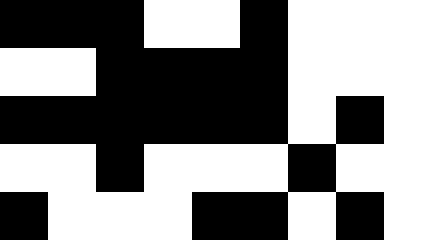[["black", "black", "black", "white", "white", "black", "white", "white", "white"], ["white", "white", "black", "black", "black", "black", "white", "white", "white"], ["black", "black", "black", "black", "black", "black", "white", "black", "white"], ["white", "white", "black", "white", "white", "white", "black", "white", "white"], ["black", "white", "white", "white", "black", "black", "white", "black", "white"]]